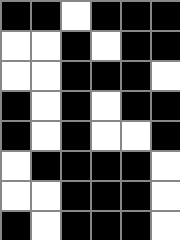[["black", "black", "white", "black", "black", "black"], ["white", "white", "black", "white", "black", "black"], ["white", "white", "black", "black", "black", "white"], ["black", "white", "black", "white", "black", "black"], ["black", "white", "black", "white", "white", "black"], ["white", "black", "black", "black", "black", "white"], ["white", "white", "black", "black", "black", "white"], ["black", "white", "black", "black", "black", "white"]]